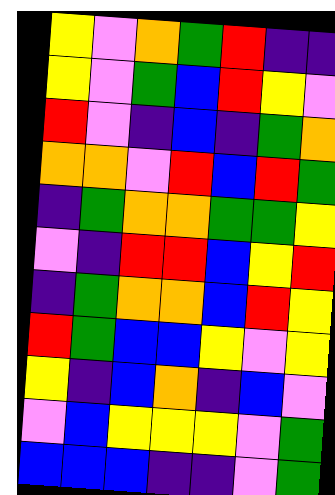[["yellow", "violet", "orange", "green", "red", "indigo", "indigo"], ["yellow", "violet", "green", "blue", "red", "yellow", "violet"], ["red", "violet", "indigo", "blue", "indigo", "green", "orange"], ["orange", "orange", "violet", "red", "blue", "red", "green"], ["indigo", "green", "orange", "orange", "green", "green", "yellow"], ["violet", "indigo", "red", "red", "blue", "yellow", "red"], ["indigo", "green", "orange", "orange", "blue", "red", "yellow"], ["red", "green", "blue", "blue", "yellow", "violet", "yellow"], ["yellow", "indigo", "blue", "orange", "indigo", "blue", "violet"], ["violet", "blue", "yellow", "yellow", "yellow", "violet", "green"], ["blue", "blue", "blue", "indigo", "indigo", "violet", "green"]]